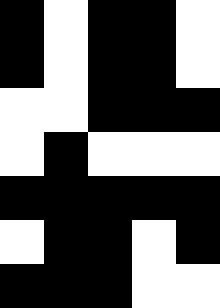[["black", "white", "black", "black", "white"], ["black", "white", "black", "black", "white"], ["white", "white", "black", "black", "black"], ["white", "black", "white", "white", "white"], ["black", "black", "black", "black", "black"], ["white", "black", "black", "white", "black"], ["black", "black", "black", "white", "white"]]